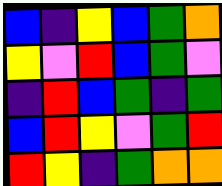[["blue", "indigo", "yellow", "blue", "green", "orange"], ["yellow", "violet", "red", "blue", "green", "violet"], ["indigo", "red", "blue", "green", "indigo", "green"], ["blue", "red", "yellow", "violet", "green", "red"], ["red", "yellow", "indigo", "green", "orange", "orange"]]